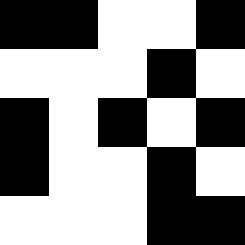[["black", "black", "white", "white", "black"], ["white", "white", "white", "black", "white"], ["black", "white", "black", "white", "black"], ["black", "white", "white", "black", "white"], ["white", "white", "white", "black", "black"]]